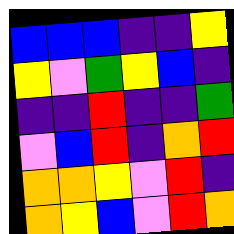[["blue", "blue", "blue", "indigo", "indigo", "yellow"], ["yellow", "violet", "green", "yellow", "blue", "indigo"], ["indigo", "indigo", "red", "indigo", "indigo", "green"], ["violet", "blue", "red", "indigo", "orange", "red"], ["orange", "orange", "yellow", "violet", "red", "indigo"], ["orange", "yellow", "blue", "violet", "red", "orange"]]